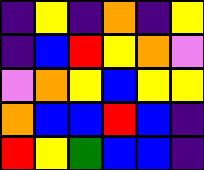[["indigo", "yellow", "indigo", "orange", "indigo", "yellow"], ["indigo", "blue", "red", "yellow", "orange", "violet"], ["violet", "orange", "yellow", "blue", "yellow", "yellow"], ["orange", "blue", "blue", "red", "blue", "indigo"], ["red", "yellow", "green", "blue", "blue", "indigo"]]